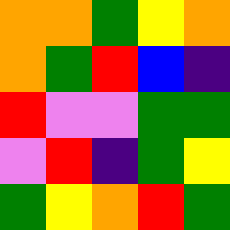[["orange", "orange", "green", "yellow", "orange"], ["orange", "green", "red", "blue", "indigo"], ["red", "violet", "violet", "green", "green"], ["violet", "red", "indigo", "green", "yellow"], ["green", "yellow", "orange", "red", "green"]]